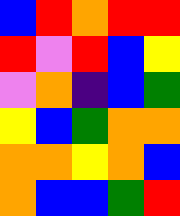[["blue", "red", "orange", "red", "red"], ["red", "violet", "red", "blue", "yellow"], ["violet", "orange", "indigo", "blue", "green"], ["yellow", "blue", "green", "orange", "orange"], ["orange", "orange", "yellow", "orange", "blue"], ["orange", "blue", "blue", "green", "red"]]